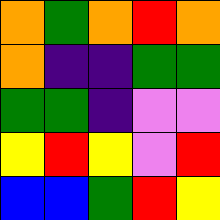[["orange", "green", "orange", "red", "orange"], ["orange", "indigo", "indigo", "green", "green"], ["green", "green", "indigo", "violet", "violet"], ["yellow", "red", "yellow", "violet", "red"], ["blue", "blue", "green", "red", "yellow"]]